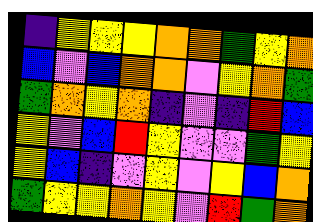[["indigo", "yellow", "yellow", "yellow", "orange", "orange", "green", "yellow", "orange"], ["blue", "violet", "blue", "orange", "orange", "violet", "yellow", "orange", "green"], ["green", "orange", "yellow", "orange", "indigo", "violet", "indigo", "red", "blue"], ["yellow", "violet", "blue", "red", "yellow", "violet", "violet", "green", "yellow"], ["yellow", "blue", "indigo", "violet", "yellow", "violet", "yellow", "blue", "orange"], ["green", "yellow", "yellow", "orange", "yellow", "violet", "red", "green", "orange"]]